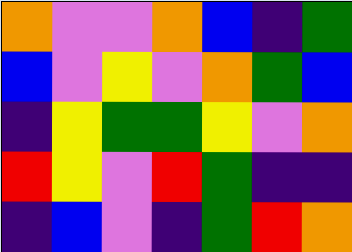[["orange", "violet", "violet", "orange", "blue", "indigo", "green"], ["blue", "violet", "yellow", "violet", "orange", "green", "blue"], ["indigo", "yellow", "green", "green", "yellow", "violet", "orange"], ["red", "yellow", "violet", "red", "green", "indigo", "indigo"], ["indigo", "blue", "violet", "indigo", "green", "red", "orange"]]